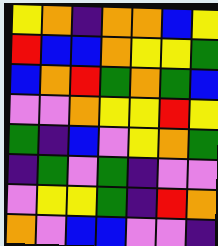[["yellow", "orange", "indigo", "orange", "orange", "blue", "yellow"], ["red", "blue", "blue", "orange", "yellow", "yellow", "green"], ["blue", "orange", "red", "green", "orange", "green", "blue"], ["violet", "violet", "orange", "yellow", "yellow", "red", "yellow"], ["green", "indigo", "blue", "violet", "yellow", "orange", "green"], ["indigo", "green", "violet", "green", "indigo", "violet", "violet"], ["violet", "yellow", "yellow", "green", "indigo", "red", "orange"], ["orange", "violet", "blue", "blue", "violet", "violet", "indigo"]]